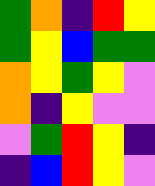[["green", "orange", "indigo", "red", "yellow"], ["green", "yellow", "blue", "green", "green"], ["orange", "yellow", "green", "yellow", "violet"], ["orange", "indigo", "yellow", "violet", "violet"], ["violet", "green", "red", "yellow", "indigo"], ["indigo", "blue", "red", "yellow", "violet"]]